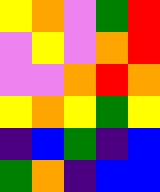[["yellow", "orange", "violet", "green", "red"], ["violet", "yellow", "violet", "orange", "red"], ["violet", "violet", "orange", "red", "orange"], ["yellow", "orange", "yellow", "green", "yellow"], ["indigo", "blue", "green", "indigo", "blue"], ["green", "orange", "indigo", "blue", "blue"]]